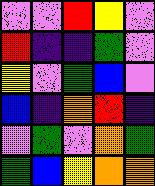[["violet", "violet", "red", "yellow", "violet"], ["red", "indigo", "indigo", "green", "violet"], ["yellow", "violet", "green", "blue", "violet"], ["blue", "indigo", "orange", "red", "indigo"], ["violet", "green", "violet", "orange", "green"], ["green", "blue", "yellow", "orange", "orange"]]